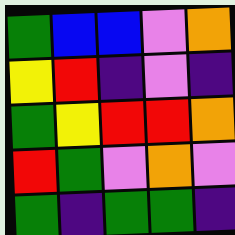[["green", "blue", "blue", "violet", "orange"], ["yellow", "red", "indigo", "violet", "indigo"], ["green", "yellow", "red", "red", "orange"], ["red", "green", "violet", "orange", "violet"], ["green", "indigo", "green", "green", "indigo"]]